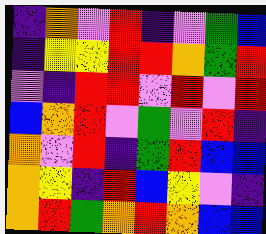[["indigo", "orange", "violet", "red", "indigo", "violet", "green", "blue"], ["indigo", "yellow", "yellow", "red", "red", "orange", "green", "red"], ["violet", "indigo", "red", "red", "violet", "red", "violet", "red"], ["blue", "orange", "red", "violet", "green", "violet", "red", "indigo"], ["orange", "violet", "red", "indigo", "green", "red", "blue", "blue"], ["orange", "yellow", "indigo", "red", "blue", "yellow", "violet", "indigo"], ["orange", "red", "green", "orange", "red", "orange", "blue", "blue"]]